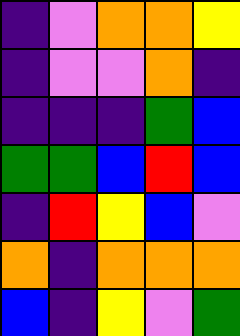[["indigo", "violet", "orange", "orange", "yellow"], ["indigo", "violet", "violet", "orange", "indigo"], ["indigo", "indigo", "indigo", "green", "blue"], ["green", "green", "blue", "red", "blue"], ["indigo", "red", "yellow", "blue", "violet"], ["orange", "indigo", "orange", "orange", "orange"], ["blue", "indigo", "yellow", "violet", "green"]]